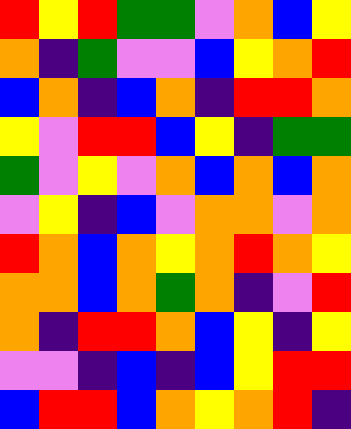[["red", "yellow", "red", "green", "green", "violet", "orange", "blue", "yellow"], ["orange", "indigo", "green", "violet", "violet", "blue", "yellow", "orange", "red"], ["blue", "orange", "indigo", "blue", "orange", "indigo", "red", "red", "orange"], ["yellow", "violet", "red", "red", "blue", "yellow", "indigo", "green", "green"], ["green", "violet", "yellow", "violet", "orange", "blue", "orange", "blue", "orange"], ["violet", "yellow", "indigo", "blue", "violet", "orange", "orange", "violet", "orange"], ["red", "orange", "blue", "orange", "yellow", "orange", "red", "orange", "yellow"], ["orange", "orange", "blue", "orange", "green", "orange", "indigo", "violet", "red"], ["orange", "indigo", "red", "red", "orange", "blue", "yellow", "indigo", "yellow"], ["violet", "violet", "indigo", "blue", "indigo", "blue", "yellow", "red", "red"], ["blue", "red", "red", "blue", "orange", "yellow", "orange", "red", "indigo"]]